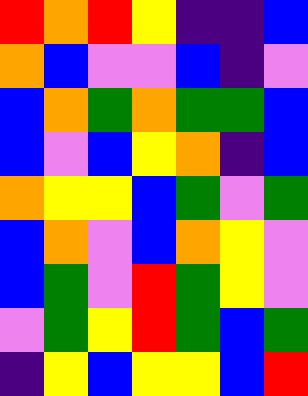[["red", "orange", "red", "yellow", "indigo", "indigo", "blue"], ["orange", "blue", "violet", "violet", "blue", "indigo", "violet"], ["blue", "orange", "green", "orange", "green", "green", "blue"], ["blue", "violet", "blue", "yellow", "orange", "indigo", "blue"], ["orange", "yellow", "yellow", "blue", "green", "violet", "green"], ["blue", "orange", "violet", "blue", "orange", "yellow", "violet"], ["blue", "green", "violet", "red", "green", "yellow", "violet"], ["violet", "green", "yellow", "red", "green", "blue", "green"], ["indigo", "yellow", "blue", "yellow", "yellow", "blue", "red"]]